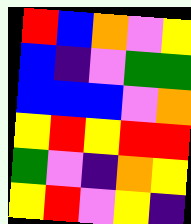[["red", "blue", "orange", "violet", "yellow"], ["blue", "indigo", "violet", "green", "green"], ["blue", "blue", "blue", "violet", "orange"], ["yellow", "red", "yellow", "red", "red"], ["green", "violet", "indigo", "orange", "yellow"], ["yellow", "red", "violet", "yellow", "indigo"]]